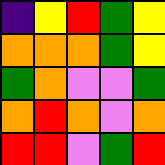[["indigo", "yellow", "red", "green", "yellow"], ["orange", "orange", "orange", "green", "yellow"], ["green", "orange", "violet", "violet", "green"], ["orange", "red", "orange", "violet", "orange"], ["red", "red", "violet", "green", "red"]]